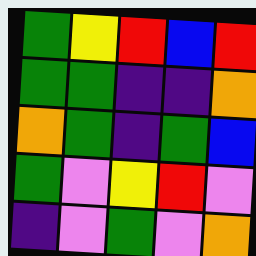[["green", "yellow", "red", "blue", "red"], ["green", "green", "indigo", "indigo", "orange"], ["orange", "green", "indigo", "green", "blue"], ["green", "violet", "yellow", "red", "violet"], ["indigo", "violet", "green", "violet", "orange"]]